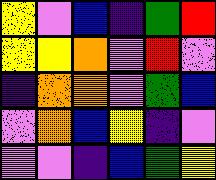[["yellow", "violet", "blue", "indigo", "green", "red"], ["yellow", "yellow", "orange", "violet", "red", "violet"], ["indigo", "orange", "orange", "violet", "green", "blue"], ["violet", "orange", "blue", "yellow", "indigo", "violet"], ["violet", "violet", "indigo", "blue", "green", "yellow"]]